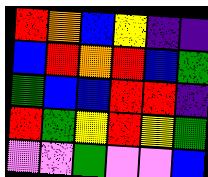[["red", "orange", "blue", "yellow", "indigo", "indigo"], ["blue", "red", "orange", "red", "blue", "green"], ["green", "blue", "blue", "red", "red", "indigo"], ["red", "green", "yellow", "red", "yellow", "green"], ["violet", "violet", "green", "violet", "violet", "blue"]]